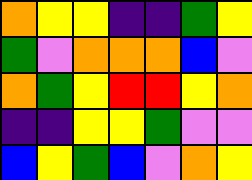[["orange", "yellow", "yellow", "indigo", "indigo", "green", "yellow"], ["green", "violet", "orange", "orange", "orange", "blue", "violet"], ["orange", "green", "yellow", "red", "red", "yellow", "orange"], ["indigo", "indigo", "yellow", "yellow", "green", "violet", "violet"], ["blue", "yellow", "green", "blue", "violet", "orange", "yellow"]]